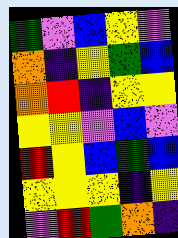[["green", "violet", "blue", "yellow", "violet"], ["orange", "indigo", "yellow", "green", "blue"], ["orange", "red", "indigo", "yellow", "yellow"], ["yellow", "yellow", "violet", "blue", "violet"], ["red", "yellow", "blue", "green", "blue"], ["yellow", "yellow", "yellow", "indigo", "yellow"], ["violet", "red", "green", "orange", "indigo"]]